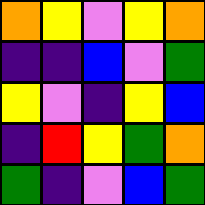[["orange", "yellow", "violet", "yellow", "orange"], ["indigo", "indigo", "blue", "violet", "green"], ["yellow", "violet", "indigo", "yellow", "blue"], ["indigo", "red", "yellow", "green", "orange"], ["green", "indigo", "violet", "blue", "green"]]